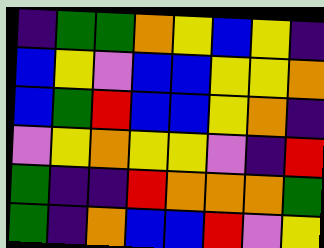[["indigo", "green", "green", "orange", "yellow", "blue", "yellow", "indigo"], ["blue", "yellow", "violet", "blue", "blue", "yellow", "yellow", "orange"], ["blue", "green", "red", "blue", "blue", "yellow", "orange", "indigo"], ["violet", "yellow", "orange", "yellow", "yellow", "violet", "indigo", "red"], ["green", "indigo", "indigo", "red", "orange", "orange", "orange", "green"], ["green", "indigo", "orange", "blue", "blue", "red", "violet", "yellow"]]